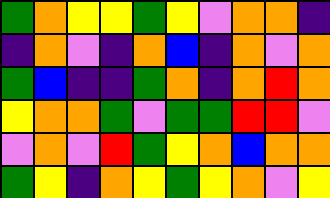[["green", "orange", "yellow", "yellow", "green", "yellow", "violet", "orange", "orange", "indigo"], ["indigo", "orange", "violet", "indigo", "orange", "blue", "indigo", "orange", "violet", "orange"], ["green", "blue", "indigo", "indigo", "green", "orange", "indigo", "orange", "red", "orange"], ["yellow", "orange", "orange", "green", "violet", "green", "green", "red", "red", "violet"], ["violet", "orange", "violet", "red", "green", "yellow", "orange", "blue", "orange", "orange"], ["green", "yellow", "indigo", "orange", "yellow", "green", "yellow", "orange", "violet", "yellow"]]